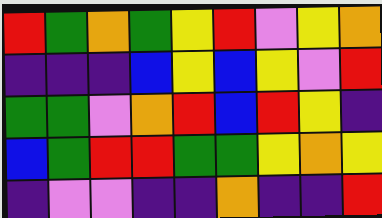[["red", "green", "orange", "green", "yellow", "red", "violet", "yellow", "orange"], ["indigo", "indigo", "indigo", "blue", "yellow", "blue", "yellow", "violet", "red"], ["green", "green", "violet", "orange", "red", "blue", "red", "yellow", "indigo"], ["blue", "green", "red", "red", "green", "green", "yellow", "orange", "yellow"], ["indigo", "violet", "violet", "indigo", "indigo", "orange", "indigo", "indigo", "red"]]